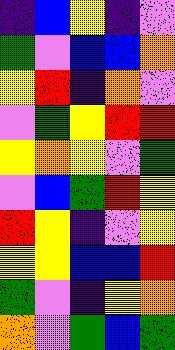[["indigo", "blue", "yellow", "indigo", "violet"], ["green", "violet", "blue", "blue", "orange"], ["yellow", "red", "indigo", "orange", "violet"], ["violet", "green", "yellow", "red", "red"], ["yellow", "orange", "yellow", "violet", "green"], ["violet", "blue", "green", "red", "yellow"], ["red", "yellow", "indigo", "violet", "yellow"], ["yellow", "yellow", "blue", "blue", "red"], ["green", "violet", "indigo", "yellow", "orange"], ["orange", "violet", "green", "blue", "green"]]